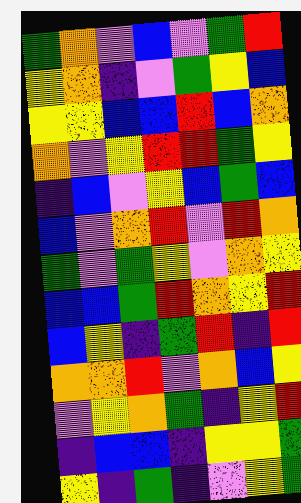[["green", "orange", "violet", "blue", "violet", "green", "red"], ["yellow", "orange", "indigo", "violet", "green", "yellow", "blue"], ["yellow", "yellow", "blue", "blue", "red", "blue", "orange"], ["orange", "violet", "yellow", "red", "red", "green", "yellow"], ["indigo", "blue", "violet", "yellow", "blue", "green", "blue"], ["blue", "violet", "orange", "red", "violet", "red", "orange"], ["green", "violet", "green", "yellow", "violet", "orange", "yellow"], ["blue", "blue", "green", "red", "orange", "yellow", "red"], ["blue", "yellow", "indigo", "green", "red", "indigo", "red"], ["orange", "orange", "red", "violet", "orange", "blue", "yellow"], ["violet", "yellow", "orange", "green", "indigo", "yellow", "red"], ["indigo", "blue", "blue", "indigo", "yellow", "yellow", "green"], ["yellow", "indigo", "green", "indigo", "violet", "yellow", "green"]]